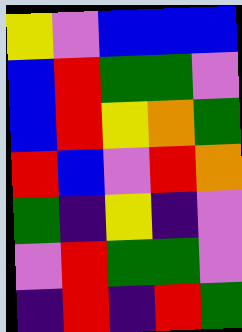[["yellow", "violet", "blue", "blue", "blue"], ["blue", "red", "green", "green", "violet"], ["blue", "red", "yellow", "orange", "green"], ["red", "blue", "violet", "red", "orange"], ["green", "indigo", "yellow", "indigo", "violet"], ["violet", "red", "green", "green", "violet"], ["indigo", "red", "indigo", "red", "green"]]